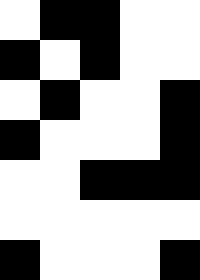[["white", "black", "black", "white", "white"], ["black", "white", "black", "white", "white"], ["white", "black", "white", "white", "black"], ["black", "white", "white", "white", "black"], ["white", "white", "black", "black", "black"], ["white", "white", "white", "white", "white"], ["black", "white", "white", "white", "black"]]